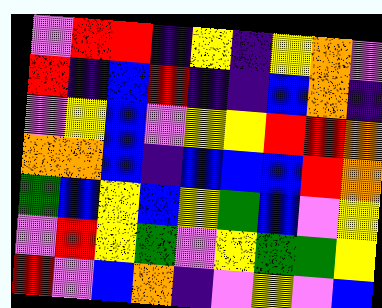[["violet", "red", "red", "indigo", "yellow", "indigo", "yellow", "orange", "violet"], ["red", "indigo", "blue", "red", "indigo", "indigo", "blue", "orange", "indigo"], ["violet", "yellow", "blue", "violet", "yellow", "yellow", "red", "red", "orange"], ["orange", "orange", "blue", "indigo", "blue", "blue", "blue", "red", "orange"], ["green", "blue", "yellow", "blue", "yellow", "green", "blue", "violet", "yellow"], ["violet", "red", "yellow", "green", "violet", "yellow", "green", "green", "yellow"], ["red", "violet", "blue", "orange", "indigo", "violet", "yellow", "violet", "blue"]]